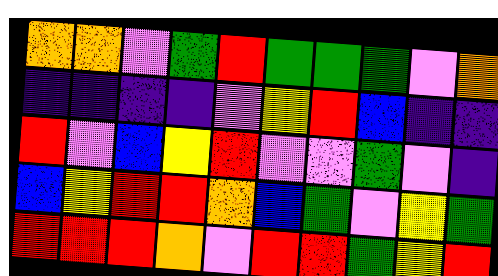[["orange", "orange", "violet", "green", "red", "green", "green", "green", "violet", "orange"], ["indigo", "indigo", "indigo", "indigo", "violet", "yellow", "red", "blue", "indigo", "indigo"], ["red", "violet", "blue", "yellow", "red", "violet", "violet", "green", "violet", "indigo"], ["blue", "yellow", "red", "red", "orange", "blue", "green", "violet", "yellow", "green"], ["red", "red", "red", "orange", "violet", "red", "red", "green", "yellow", "red"]]